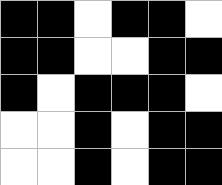[["black", "black", "white", "black", "black", "white"], ["black", "black", "white", "white", "black", "black"], ["black", "white", "black", "black", "black", "white"], ["white", "white", "black", "white", "black", "black"], ["white", "white", "black", "white", "black", "black"]]